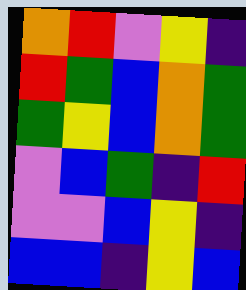[["orange", "red", "violet", "yellow", "indigo"], ["red", "green", "blue", "orange", "green"], ["green", "yellow", "blue", "orange", "green"], ["violet", "blue", "green", "indigo", "red"], ["violet", "violet", "blue", "yellow", "indigo"], ["blue", "blue", "indigo", "yellow", "blue"]]